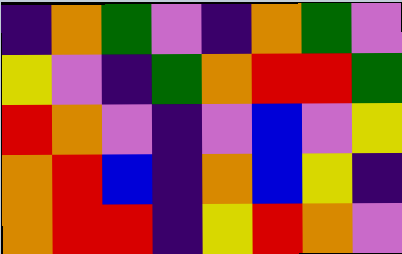[["indigo", "orange", "green", "violet", "indigo", "orange", "green", "violet"], ["yellow", "violet", "indigo", "green", "orange", "red", "red", "green"], ["red", "orange", "violet", "indigo", "violet", "blue", "violet", "yellow"], ["orange", "red", "blue", "indigo", "orange", "blue", "yellow", "indigo"], ["orange", "red", "red", "indigo", "yellow", "red", "orange", "violet"]]